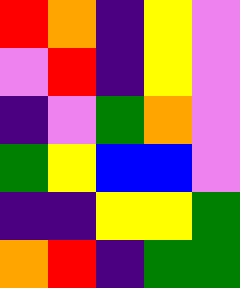[["red", "orange", "indigo", "yellow", "violet"], ["violet", "red", "indigo", "yellow", "violet"], ["indigo", "violet", "green", "orange", "violet"], ["green", "yellow", "blue", "blue", "violet"], ["indigo", "indigo", "yellow", "yellow", "green"], ["orange", "red", "indigo", "green", "green"]]